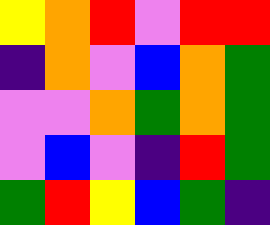[["yellow", "orange", "red", "violet", "red", "red"], ["indigo", "orange", "violet", "blue", "orange", "green"], ["violet", "violet", "orange", "green", "orange", "green"], ["violet", "blue", "violet", "indigo", "red", "green"], ["green", "red", "yellow", "blue", "green", "indigo"]]